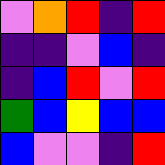[["violet", "orange", "red", "indigo", "red"], ["indigo", "indigo", "violet", "blue", "indigo"], ["indigo", "blue", "red", "violet", "red"], ["green", "blue", "yellow", "blue", "blue"], ["blue", "violet", "violet", "indigo", "red"]]